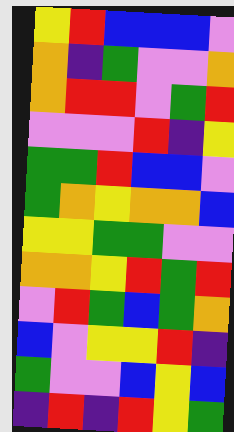[["yellow", "red", "blue", "blue", "blue", "violet"], ["orange", "indigo", "green", "violet", "violet", "orange"], ["orange", "red", "red", "violet", "green", "red"], ["violet", "violet", "violet", "red", "indigo", "yellow"], ["green", "green", "red", "blue", "blue", "violet"], ["green", "orange", "yellow", "orange", "orange", "blue"], ["yellow", "yellow", "green", "green", "violet", "violet"], ["orange", "orange", "yellow", "red", "green", "red"], ["violet", "red", "green", "blue", "green", "orange"], ["blue", "violet", "yellow", "yellow", "red", "indigo"], ["green", "violet", "violet", "blue", "yellow", "blue"], ["indigo", "red", "indigo", "red", "yellow", "green"]]